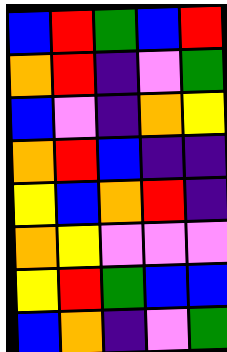[["blue", "red", "green", "blue", "red"], ["orange", "red", "indigo", "violet", "green"], ["blue", "violet", "indigo", "orange", "yellow"], ["orange", "red", "blue", "indigo", "indigo"], ["yellow", "blue", "orange", "red", "indigo"], ["orange", "yellow", "violet", "violet", "violet"], ["yellow", "red", "green", "blue", "blue"], ["blue", "orange", "indigo", "violet", "green"]]